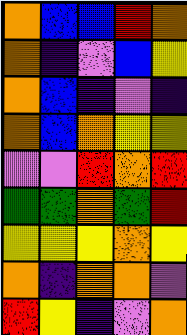[["orange", "blue", "blue", "red", "orange"], ["orange", "indigo", "violet", "blue", "yellow"], ["orange", "blue", "indigo", "violet", "indigo"], ["orange", "blue", "orange", "yellow", "yellow"], ["violet", "violet", "red", "orange", "red"], ["green", "green", "orange", "green", "red"], ["yellow", "yellow", "yellow", "orange", "yellow"], ["orange", "indigo", "orange", "orange", "violet"], ["red", "yellow", "indigo", "violet", "orange"]]